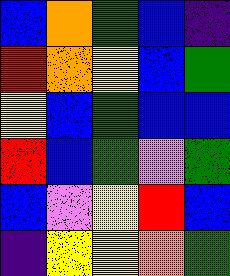[["blue", "orange", "green", "blue", "indigo"], ["red", "orange", "yellow", "blue", "green"], ["yellow", "blue", "green", "blue", "blue"], ["red", "blue", "green", "violet", "green"], ["blue", "violet", "yellow", "red", "blue"], ["indigo", "yellow", "yellow", "orange", "green"]]